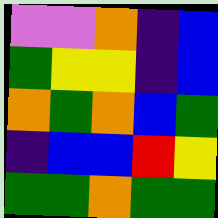[["violet", "violet", "orange", "indigo", "blue"], ["green", "yellow", "yellow", "indigo", "blue"], ["orange", "green", "orange", "blue", "green"], ["indigo", "blue", "blue", "red", "yellow"], ["green", "green", "orange", "green", "green"]]